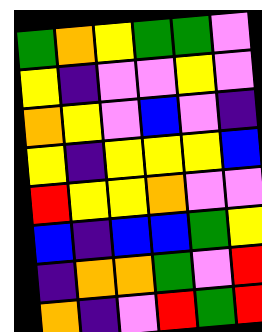[["green", "orange", "yellow", "green", "green", "violet"], ["yellow", "indigo", "violet", "violet", "yellow", "violet"], ["orange", "yellow", "violet", "blue", "violet", "indigo"], ["yellow", "indigo", "yellow", "yellow", "yellow", "blue"], ["red", "yellow", "yellow", "orange", "violet", "violet"], ["blue", "indigo", "blue", "blue", "green", "yellow"], ["indigo", "orange", "orange", "green", "violet", "red"], ["orange", "indigo", "violet", "red", "green", "red"]]